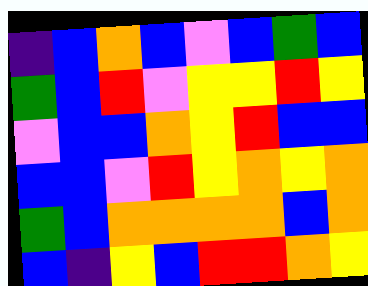[["indigo", "blue", "orange", "blue", "violet", "blue", "green", "blue"], ["green", "blue", "red", "violet", "yellow", "yellow", "red", "yellow"], ["violet", "blue", "blue", "orange", "yellow", "red", "blue", "blue"], ["blue", "blue", "violet", "red", "yellow", "orange", "yellow", "orange"], ["green", "blue", "orange", "orange", "orange", "orange", "blue", "orange"], ["blue", "indigo", "yellow", "blue", "red", "red", "orange", "yellow"]]